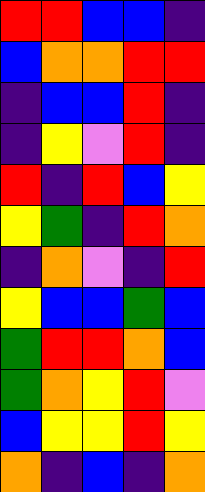[["red", "red", "blue", "blue", "indigo"], ["blue", "orange", "orange", "red", "red"], ["indigo", "blue", "blue", "red", "indigo"], ["indigo", "yellow", "violet", "red", "indigo"], ["red", "indigo", "red", "blue", "yellow"], ["yellow", "green", "indigo", "red", "orange"], ["indigo", "orange", "violet", "indigo", "red"], ["yellow", "blue", "blue", "green", "blue"], ["green", "red", "red", "orange", "blue"], ["green", "orange", "yellow", "red", "violet"], ["blue", "yellow", "yellow", "red", "yellow"], ["orange", "indigo", "blue", "indigo", "orange"]]